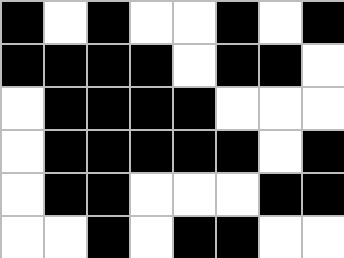[["black", "white", "black", "white", "white", "black", "white", "black"], ["black", "black", "black", "black", "white", "black", "black", "white"], ["white", "black", "black", "black", "black", "white", "white", "white"], ["white", "black", "black", "black", "black", "black", "white", "black"], ["white", "black", "black", "white", "white", "white", "black", "black"], ["white", "white", "black", "white", "black", "black", "white", "white"]]